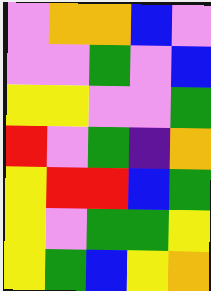[["violet", "orange", "orange", "blue", "violet"], ["violet", "violet", "green", "violet", "blue"], ["yellow", "yellow", "violet", "violet", "green"], ["red", "violet", "green", "indigo", "orange"], ["yellow", "red", "red", "blue", "green"], ["yellow", "violet", "green", "green", "yellow"], ["yellow", "green", "blue", "yellow", "orange"]]